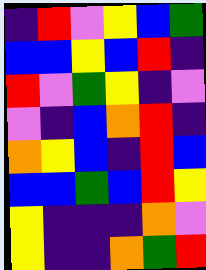[["indigo", "red", "violet", "yellow", "blue", "green"], ["blue", "blue", "yellow", "blue", "red", "indigo"], ["red", "violet", "green", "yellow", "indigo", "violet"], ["violet", "indigo", "blue", "orange", "red", "indigo"], ["orange", "yellow", "blue", "indigo", "red", "blue"], ["blue", "blue", "green", "blue", "red", "yellow"], ["yellow", "indigo", "indigo", "indigo", "orange", "violet"], ["yellow", "indigo", "indigo", "orange", "green", "red"]]